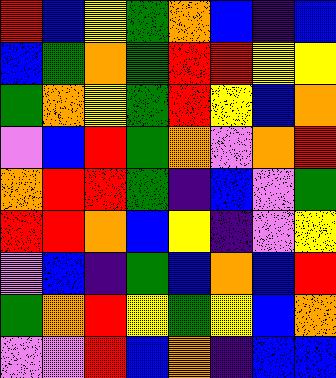[["red", "blue", "yellow", "green", "orange", "blue", "indigo", "blue"], ["blue", "green", "orange", "green", "red", "red", "yellow", "yellow"], ["green", "orange", "yellow", "green", "red", "yellow", "blue", "orange"], ["violet", "blue", "red", "green", "orange", "violet", "orange", "red"], ["orange", "red", "red", "green", "indigo", "blue", "violet", "green"], ["red", "red", "orange", "blue", "yellow", "indigo", "violet", "yellow"], ["violet", "blue", "indigo", "green", "blue", "orange", "blue", "red"], ["green", "orange", "red", "yellow", "green", "yellow", "blue", "orange"], ["violet", "violet", "red", "blue", "orange", "indigo", "blue", "blue"]]